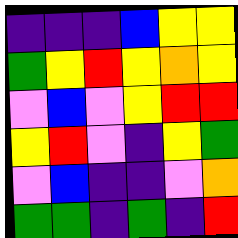[["indigo", "indigo", "indigo", "blue", "yellow", "yellow"], ["green", "yellow", "red", "yellow", "orange", "yellow"], ["violet", "blue", "violet", "yellow", "red", "red"], ["yellow", "red", "violet", "indigo", "yellow", "green"], ["violet", "blue", "indigo", "indigo", "violet", "orange"], ["green", "green", "indigo", "green", "indigo", "red"]]